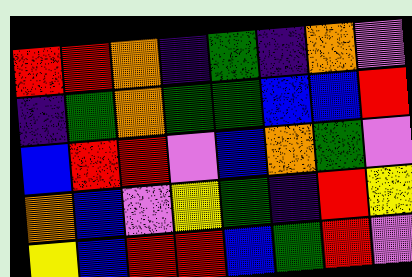[["red", "red", "orange", "indigo", "green", "indigo", "orange", "violet"], ["indigo", "green", "orange", "green", "green", "blue", "blue", "red"], ["blue", "red", "red", "violet", "blue", "orange", "green", "violet"], ["orange", "blue", "violet", "yellow", "green", "indigo", "red", "yellow"], ["yellow", "blue", "red", "red", "blue", "green", "red", "violet"]]